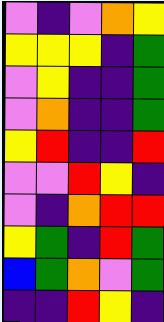[["violet", "indigo", "violet", "orange", "yellow"], ["yellow", "yellow", "yellow", "indigo", "green"], ["violet", "yellow", "indigo", "indigo", "green"], ["violet", "orange", "indigo", "indigo", "green"], ["yellow", "red", "indigo", "indigo", "red"], ["violet", "violet", "red", "yellow", "indigo"], ["violet", "indigo", "orange", "red", "red"], ["yellow", "green", "indigo", "red", "green"], ["blue", "green", "orange", "violet", "green"], ["indigo", "indigo", "red", "yellow", "indigo"]]